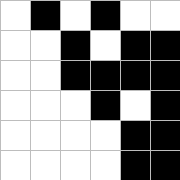[["white", "black", "white", "black", "white", "white"], ["white", "white", "black", "white", "black", "black"], ["white", "white", "black", "black", "black", "black"], ["white", "white", "white", "black", "white", "black"], ["white", "white", "white", "white", "black", "black"], ["white", "white", "white", "white", "black", "black"]]